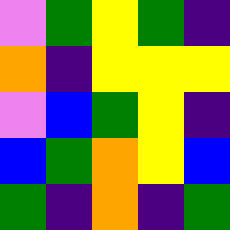[["violet", "green", "yellow", "green", "indigo"], ["orange", "indigo", "yellow", "yellow", "yellow"], ["violet", "blue", "green", "yellow", "indigo"], ["blue", "green", "orange", "yellow", "blue"], ["green", "indigo", "orange", "indigo", "green"]]